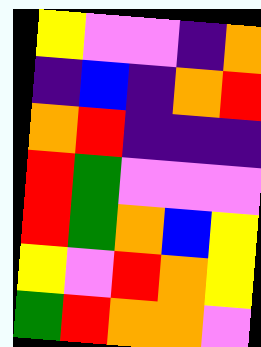[["yellow", "violet", "violet", "indigo", "orange"], ["indigo", "blue", "indigo", "orange", "red"], ["orange", "red", "indigo", "indigo", "indigo"], ["red", "green", "violet", "violet", "violet"], ["red", "green", "orange", "blue", "yellow"], ["yellow", "violet", "red", "orange", "yellow"], ["green", "red", "orange", "orange", "violet"]]